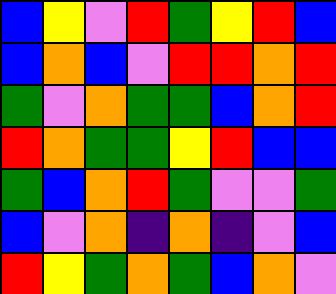[["blue", "yellow", "violet", "red", "green", "yellow", "red", "blue"], ["blue", "orange", "blue", "violet", "red", "red", "orange", "red"], ["green", "violet", "orange", "green", "green", "blue", "orange", "red"], ["red", "orange", "green", "green", "yellow", "red", "blue", "blue"], ["green", "blue", "orange", "red", "green", "violet", "violet", "green"], ["blue", "violet", "orange", "indigo", "orange", "indigo", "violet", "blue"], ["red", "yellow", "green", "orange", "green", "blue", "orange", "violet"]]